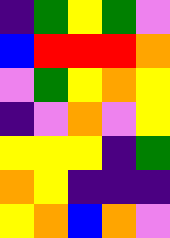[["indigo", "green", "yellow", "green", "violet"], ["blue", "red", "red", "red", "orange"], ["violet", "green", "yellow", "orange", "yellow"], ["indigo", "violet", "orange", "violet", "yellow"], ["yellow", "yellow", "yellow", "indigo", "green"], ["orange", "yellow", "indigo", "indigo", "indigo"], ["yellow", "orange", "blue", "orange", "violet"]]